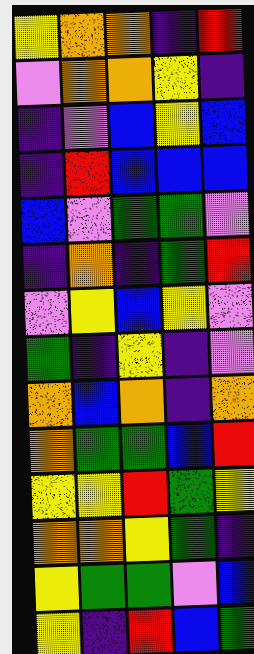[["yellow", "orange", "orange", "indigo", "red"], ["violet", "orange", "orange", "yellow", "indigo"], ["indigo", "violet", "blue", "yellow", "blue"], ["indigo", "red", "blue", "blue", "blue"], ["blue", "violet", "green", "green", "violet"], ["indigo", "orange", "indigo", "green", "red"], ["violet", "yellow", "blue", "yellow", "violet"], ["green", "indigo", "yellow", "indigo", "violet"], ["orange", "blue", "orange", "indigo", "orange"], ["orange", "green", "green", "blue", "red"], ["yellow", "yellow", "red", "green", "yellow"], ["orange", "orange", "yellow", "green", "indigo"], ["yellow", "green", "green", "violet", "blue"], ["yellow", "indigo", "red", "blue", "green"]]